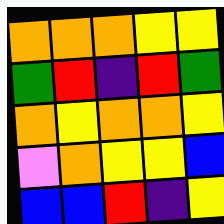[["orange", "orange", "orange", "yellow", "yellow"], ["green", "red", "indigo", "red", "green"], ["orange", "yellow", "orange", "orange", "yellow"], ["violet", "orange", "yellow", "yellow", "blue"], ["blue", "blue", "red", "indigo", "yellow"]]